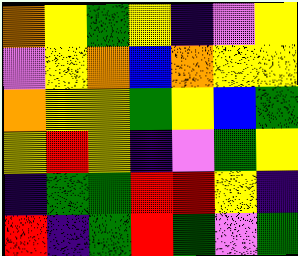[["orange", "yellow", "green", "yellow", "indigo", "violet", "yellow"], ["violet", "yellow", "orange", "blue", "orange", "yellow", "yellow"], ["orange", "yellow", "yellow", "green", "yellow", "blue", "green"], ["yellow", "red", "yellow", "indigo", "violet", "green", "yellow"], ["indigo", "green", "green", "red", "red", "yellow", "indigo"], ["red", "indigo", "green", "red", "green", "violet", "green"]]